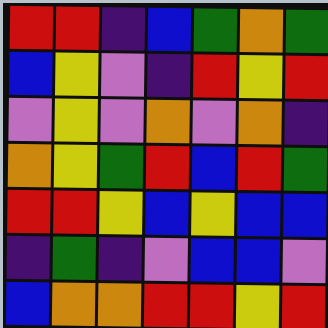[["red", "red", "indigo", "blue", "green", "orange", "green"], ["blue", "yellow", "violet", "indigo", "red", "yellow", "red"], ["violet", "yellow", "violet", "orange", "violet", "orange", "indigo"], ["orange", "yellow", "green", "red", "blue", "red", "green"], ["red", "red", "yellow", "blue", "yellow", "blue", "blue"], ["indigo", "green", "indigo", "violet", "blue", "blue", "violet"], ["blue", "orange", "orange", "red", "red", "yellow", "red"]]